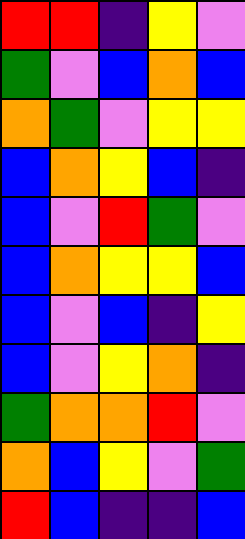[["red", "red", "indigo", "yellow", "violet"], ["green", "violet", "blue", "orange", "blue"], ["orange", "green", "violet", "yellow", "yellow"], ["blue", "orange", "yellow", "blue", "indigo"], ["blue", "violet", "red", "green", "violet"], ["blue", "orange", "yellow", "yellow", "blue"], ["blue", "violet", "blue", "indigo", "yellow"], ["blue", "violet", "yellow", "orange", "indigo"], ["green", "orange", "orange", "red", "violet"], ["orange", "blue", "yellow", "violet", "green"], ["red", "blue", "indigo", "indigo", "blue"]]